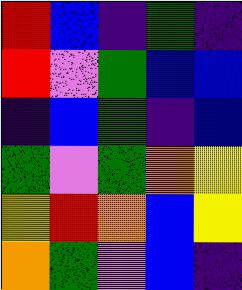[["red", "blue", "indigo", "green", "indigo"], ["red", "violet", "green", "blue", "blue"], ["indigo", "blue", "green", "indigo", "blue"], ["green", "violet", "green", "orange", "yellow"], ["yellow", "red", "orange", "blue", "yellow"], ["orange", "green", "violet", "blue", "indigo"]]